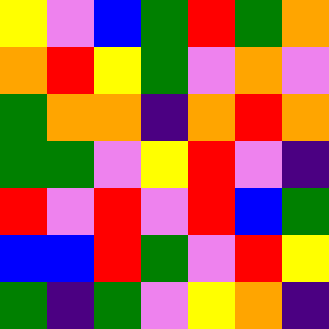[["yellow", "violet", "blue", "green", "red", "green", "orange"], ["orange", "red", "yellow", "green", "violet", "orange", "violet"], ["green", "orange", "orange", "indigo", "orange", "red", "orange"], ["green", "green", "violet", "yellow", "red", "violet", "indigo"], ["red", "violet", "red", "violet", "red", "blue", "green"], ["blue", "blue", "red", "green", "violet", "red", "yellow"], ["green", "indigo", "green", "violet", "yellow", "orange", "indigo"]]